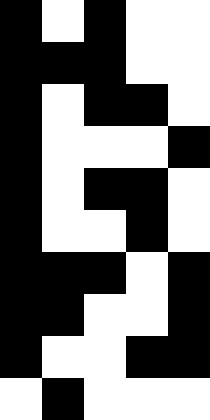[["black", "white", "black", "white", "white"], ["black", "black", "black", "white", "white"], ["black", "white", "black", "black", "white"], ["black", "white", "white", "white", "black"], ["black", "white", "black", "black", "white"], ["black", "white", "white", "black", "white"], ["black", "black", "black", "white", "black"], ["black", "black", "white", "white", "black"], ["black", "white", "white", "black", "black"], ["white", "black", "white", "white", "white"]]